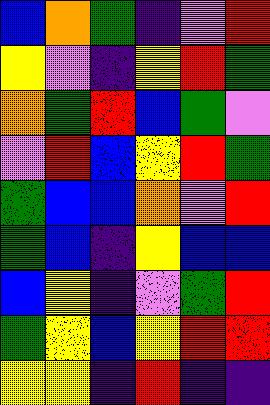[["blue", "orange", "green", "indigo", "violet", "red"], ["yellow", "violet", "indigo", "yellow", "red", "green"], ["orange", "green", "red", "blue", "green", "violet"], ["violet", "red", "blue", "yellow", "red", "green"], ["green", "blue", "blue", "orange", "violet", "red"], ["green", "blue", "indigo", "yellow", "blue", "blue"], ["blue", "yellow", "indigo", "violet", "green", "red"], ["green", "yellow", "blue", "yellow", "red", "red"], ["yellow", "yellow", "indigo", "red", "indigo", "indigo"]]